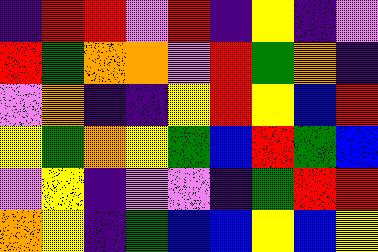[["indigo", "red", "red", "violet", "red", "indigo", "yellow", "indigo", "violet"], ["red", "green", "orange", "orange", "violet", "red", "green", "orange", "indigo"], ["violet", "orange", "indigo", "indigo", "yellow", "red", "yellow", "blue", "red"], ["yellow", "green", "orange", "yellow", "green", "blue", "red", "green", "blue"], ["violet", "yellow", "indigo", "violet", "violet", "indigo", "green", "red", "red"], ["orange", "yellow", "indigo", "green", "blue", "blue", "yellow", "blue", "yellow"]]